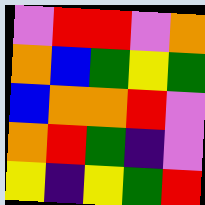[["violet", "red", "red", "violet", "orange"], ["orange", "blue", "green", "yellow", "green"], ["blue", "orange", "orange", "red", "violet"], ["orange", "red", "green", "indigo", "violet"], ["yellow", "indigo", "yellow", "green", "red"]]